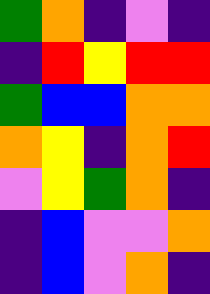[["green", "orange", "indigo", "violet", "indigo"], ["indigo", "red", "yellow", "red", "red"], ["green", "blue", "blue", "orange", "orange"], ["orange", "yellow", "indigo", "orange", "red"], ["violet", "yellow", "green", "orange", "indigo"], ["indigo", "blue", "violet", "violet", "orange"], ["indigo", "blue", "violet", "orange", "indigo"]]